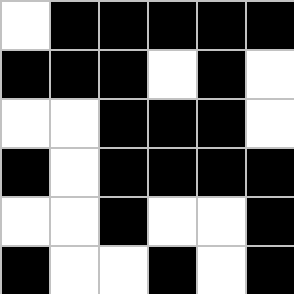[["white", "black", "black", "black", "black", "black"], ["black", "black", "black", "white", "black", "white"], ["white", "white", "black", "black", "black", "white"], ["black", "white", "black", "black", "black", "black"], ["white", "white", "black", "white", "white", "black"], ["black", "white", "white", "black", "white", "black"]]